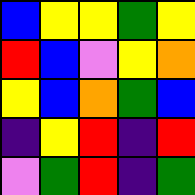[["blue", "yellow", "yellow", "green", "yellow"], ["red", "blue", "violet", "yellow", "orange"], ["yellow", "blue", "orange", "green", "blue"], ["indigo", "yellow", "red", "indigo", "red"], ["violet", "green", "red", "indigo", "green"]]